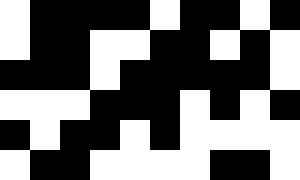[["white", "black", "black", "black", "black", "white", "black", "black", "white", "black"], ["white", "black", "black", "white", "white", "black", "black", "white", "black", "white"], ["black", "black", "black", "white", "black", "black", "black", "black", "black", "white"], ["white", "white", "white", "black", "black", "black", "white", "black", "white", "black"], ["black", "white", "black", "black", "white", "black", "white", "white", "white", "white"], ["white", "black", "black", "white", "white", "white", "white", "black", "black", "white"]]